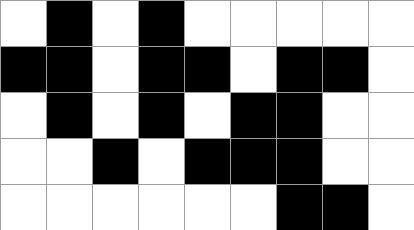[["white", "black", "white", "black", "white", "white", "white", "white", "white"], ["black", "black", "white", "black", "black", "white", "black", "black", "white"], ["white", "black", "white", "black", "white", "black", "black", "white", "white"], ["white", "white", "black", "white", "black", "black", "black", "white", "white"], ["white", "white", "white", "white", "white", "white", "black", "black", "white"]]